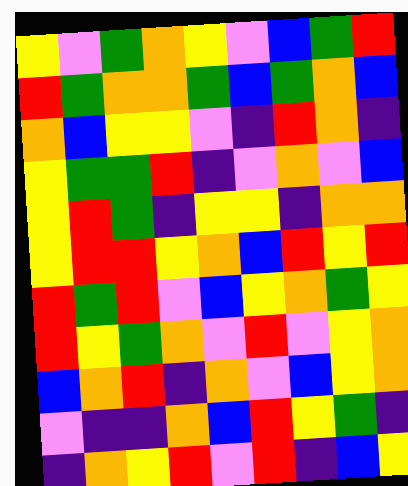[["yellow", "violet", "green", "orange", "yellow", "violet", "blue", "green", "red"], ["red", "green", "orange", "orange", "green", "blue", "green", "orange", "blue"], ["orange", "blue", "yellow", "yellow", "violet", "indigo", "red", "orange", "indigo"], ["yellow", "green", "green", "red", "indigo", "violet", "orange", "violet", "blue"], ["yellow", "red", "green", "indigo", "yellow", "yellow", "indigo", "orange", "orange"], ["yellow", "red", "red", "yellow", "orange", "blue", "red", "yellow", "red"], ["red", "green", "red", "violet", "blue", "yellow", "orange", "green", "yellow"], ["red", "yellow", "green", "orange", "violet", "red", "violet", "yellow", "orange"], ["blue", "orange", "red", "indigo", "orange", "violet", "blue", "yellow", "orange"], ["violet", "indigo", "indigo", "orange", "blue", "red", "yellow", "green", "indigo"], ["indigo", "orange", "yellow", "red", "violet", "red", "indigo", "blue", "yellow"]]